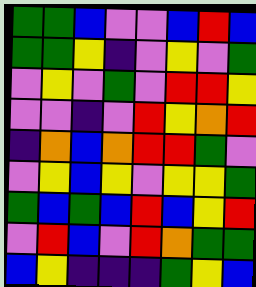[["green", "green", "blue", "violet", "violet", "blue", "red", "blue"], ["green", "green", "yellow", "indigo", "violet", "yellow", "violet", "green"], ["violet", "yellow", "violet", "green", "violet", "red", "red", "yellow"], ["violet", "violet", "indigo", "violet", "red", "yellow", "orange", "red"], ["indigo", "orange", "blue", "orange", "red", "red", "green", "violet"], ["violet", "yellow", "blue", "yellow", "violet", "yellow", "yellow", "green"], ["green", "blue", "green", "blue", "red", "blue", "yellow", "red"], ["violet", "red", "blue", "violet", "red", "orange", "green", "green"], ["blue", "yellow", "indigo", "indigo", "indigo", "green", "yellow", "blue"]]